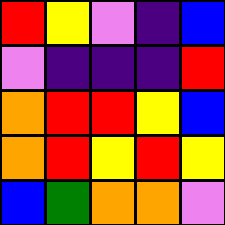[["red", "yellow", "violet", "indigo", "blue"], ["violet", "indigo", "indigo", "indigo", "red"], ["orange", "red", "red", "yellow", "blue"], ["orange", "red", "yellow", "red", "yellow"], ["blue", "green", "orange", "orange", "violet"]]